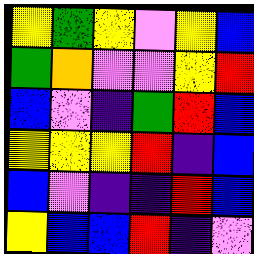[["yellow", "green", "yellow", "violet", "yellow", "blue"], ["green", "orange", "violet", "violet", "yellow", "red"], ["blue", "violet", "indigo", "green", "red", "blue"], ["yellow", "yellow", "yellow", "red", "indigo", "blue"], ["blue", "violet", "indigo", "indigo", "red", "blue"], ["yellow", "blue", "blue", "red", "indigo", "violet"]]